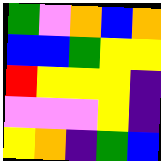[["green", "violet", "orange", "blue", "orange"], ["blue", "blue", "green", "yellow", "yellow"], ["red", "yellow", "yellow", "yellow", "indigo"], ["violet", "violet", "violet", "yellow", "indigo"], ["yellow", "orange", "indigo", "green", "blue"]]